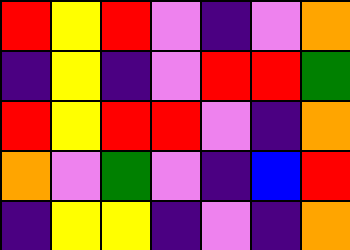[["red", "yellow", "red", "violet", "indigo", "violet", "orange"], ["indigo", "yellow", "indigo", "violet", "red", "red", "green"], ["red", "yellow", "red", "red", "violet", "indigo", "orange"], ["orange", "violet", "green", "violet", "indigo", "blue", "red"], ["indigo", "yellow", "yellow", "indigo", "violet", "indigo", "orange"]]